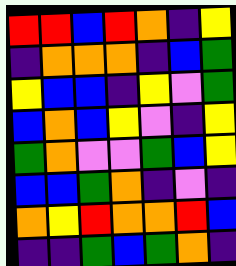[["red", "red", "blue", "red", "orange", "indigo", "yellow"], ["indigo", "orange", "orange", "orange", "indigo", "blue", "green"], ["yellow", "blue", "blue", "indigo", "yellow", "violet", "green"], ["blue", "orange", "blue", "yellow", "violet", "indigo", "yellow"], ["green", "orange", "violet", "violet", "green", "blue", "yellow"], ["blue", "blue", "green", "orange", "indigo", "violet", "indigo"], ["orange", "yellow", "red", "orange", "orange", "red", "blue"], ["indigo", "indigo", "green", "blue", "green", "orange", "indigo"]]